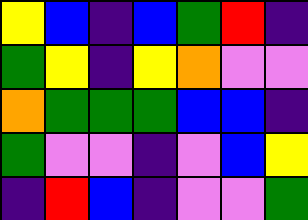[["yellow", "blue", "indigo", "blue", "green", "red", "indigo"], ["green", "yellow", "indigo", "yellow", "orange", "violet", "violet"], ["orange", "green", "green", "green", "blue", "blue", "indigo"], ["green", "violet", "violet", "indigo", "violet", "blue", "yellow"], ["indigo", "red", "blue", "indigo", "violet", "violet", "green"]]